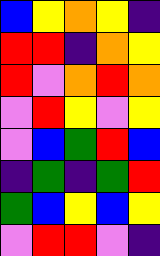[["blue", "yellow", "orange", "yellow", "indigo"], ["red", "red", "indigo", "orange", "yellow"], ["red", "violet", "orange", "red", "orange"], ["violet", "red", "yellow", "violet", "yellow"], ["violet", "blue", "green", "red", "blue"], ["indigo", "green", "indigo", "green", "red"], ["green", "blue", "yellow", "blue", "yellow"], ["violet", "red", "red", "violet", "indigo"]]